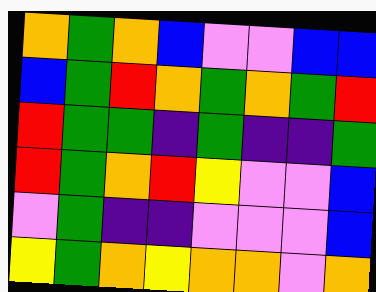[["orange", "green", "orange", "blue", "violet", "violet", "blue", "blue"], ["blue", "green", "red", "orange", "green", "orange", "green", "red"], ["red", "green", "green", "indigo", "green", "indigo", "indigo", "green"], ["red", "green", "orange", "red", "yellow", "violet", "violet", "blue"], ["violet", "green", "indigo", "indigo", "violet", "violet", "violet", "blue"], ["yellow", "green", "orange", "yellow", "orange", "orange", "violet", "orange"]]